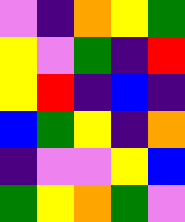[["violet", "indigo", "orange", "yellow", "green"], ["yellow", "violet", "green", "indigo", "red"], ["yellow", "red", "indigo", "blue", "indigo"], ["blue", "green", "yellow", "indigo", "orange"], ["indigo", "violet", "violet", "yellow", "blue"], ["green", "yellow", "orange", "green", "violet"]]